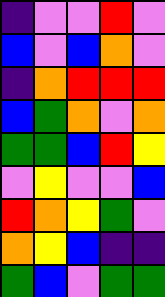[["indigo", "violet", "violet", "red", "violet"], ["blue", "violet", "blue", "orange", "violet"], ["indigo", "orange", "red", "red", "red"], ["blue", "green", "orange", "violet", "orange"], ["green", "green", "blue", "red", "yellow"], ["violet", "yellow", "violet", "violet", "blue"], ["red", "orange", "yellow", "green", "violet"], ["orange", "yellow", "blue", "indigo", "indigo"], ["green", "blue", "violet", "green", "green"]]